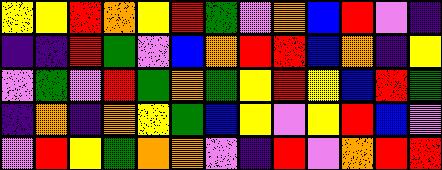[["yellow", "yellow", "red", "orange", "yellow", "red", "green", "violet", "orange", "blue", "red", "violet", "indigo"], ["indigo", "indigo", "red", "green", "violet", "blue", "orange", "red", "red", "blue", "orange", "indigo", "yellow"], ["violet", "green", "violet", "red", "green", "orange", "green", "yellow", "red", "yellow", "blue", "red", "green"], ["indigo", "orange", "indigo", "orange", "yellow", "green", "blue", "yellow", "violet", "yellow", "red", "blue", "violet"], ["violet", "red", "yellow", "green", "orange", "orange", "violet", "indigo", "red", "violet", "orange", "red", "red"]]